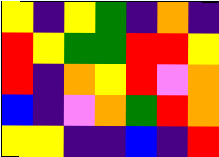[["yellow", "indigo", "yellow", "green", "indigo", "orange", "indigo"], ["red", "yellow", "green", "green", "red", "red", "yellow"], ["red", "indigo", "orange", "yellow", "red", "violet", "orange"], ["blue", "indigo", "violet", "orange", "green", "red", "orange"], ["yellow", "yellow", "indigo", "indigo", "blue", "indigo", "red"]]